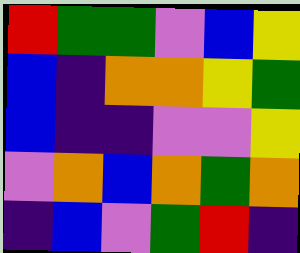[["red", "green", "green", "violet", "blue", "yellow"], ["blue", "indigo", "orange", "orange", "yellow", "green"], ["blue", "indigo", "indigo", "violet", "violet", "yellow"], ["violet", "orange", "blue", "orange", "green", "orange"], ["indigo", "blue", "violet", "green", "red", "indigo"]]